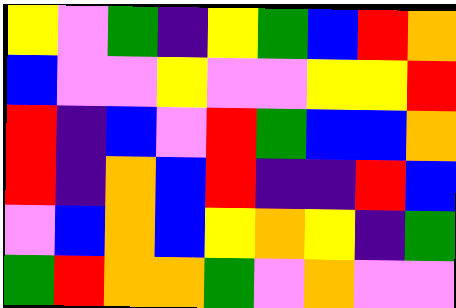[["yellow", "violet", "green", "indigo", "yellow", "green", "blue", "red", "orange"], ["blue", "violet", "violet", "yellow", "violet", "violet", "yellow", "yellow", "red"], ["red", "indigo", "blue", "violet", "red", "green", "blue", "blue", "orange"], ["red", "indigo", "orange", "blue", "red", "indigo", "indigo", "red", "blue"], ["violet", "blue", "orange", "blue", "yellow", "orange", "yellow", "indigo", "green"], ["green", "red", "orange", "orange", "green", "violet", "orange", "violet", "violet"]]